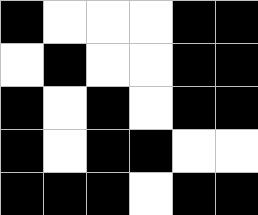[["black", "white", "white", "white", "black", "black"], ["white", "black", "white", "white", "black", "black"], ["black", "white", "black", "white", "black", "black"], ["black", "white", "black", "black", "white", "white"], ["black", "black", "black", "white", "black", "black"]]